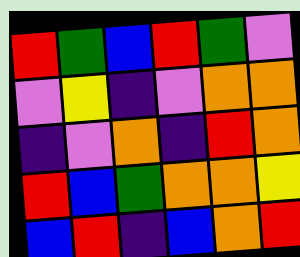[["red", "green", "blue", "red", "green", "violet"], ["violet", "yellow", "indigo", "violet", "orange", "orange"], ["indigo", "violet", "orange", "indigo", "red", "orange"], ["red", "blue", "green", "orange", "orange", "yellow"], ["blue", "red", "indigo", "blue", "orange", "red"]]